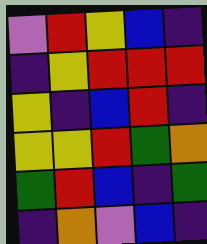[["violet", "red", "yellow", "blue", "indigo"], ["indigo", "yellow", "red", "red", "red"], ["yellow", "indigo", "blue", "red", "indigo"], ["yellow", "yellow", "red", "green", "orange"], ["green", "red", "blue", "indigo", "green"], ["indigo", "orange", "violet", "blue", "indigo"]]